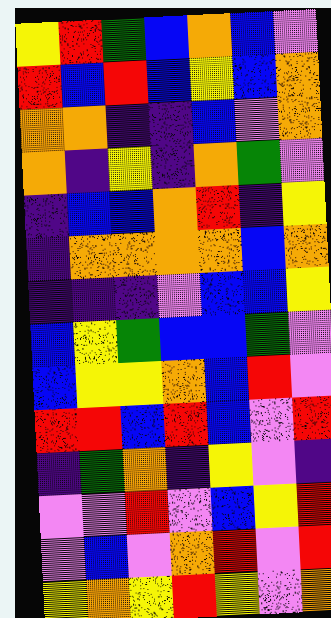[["yellow", "red", "green", "blue", "orange", "blue", "violet"], ["red", "blue", "red", "blue", "yellow", "blue", "orange"], ["orange", "orange", "indigo", "indigo", "blue", "violet", "orange"], ["orange", "indigo", "yellow", "indigo", "orange", "green", "violet"], ["indigo", "blue", "blue", "orange", "red", "indigo", "yellow"], ["indigo", "orange", "orange", "orange", "orange", "blue", "orange"], ["indigo", "indigo", "indigo", "violet", "blue", "blue", "yellow"], ["blue", "yellow", "green", "blue", "blue", "green", "violet"], ["blue", "yellow", "yellow", "orange", "blue", "red", "violet"], ["red", "red", "blue", "red", "blue", "violet", "red"], ["indigo", "green", "orange", "indigo", "yellow", "violet", "indigo"], ["violet", "violet", "red", "violet", "blue", "yellow", "red"], ["violet", "blue", "violet", "orange", "red", "violet", "red"], ["yellow", "orange", "yellow", "red", "yellow", "violet", "orange"]]